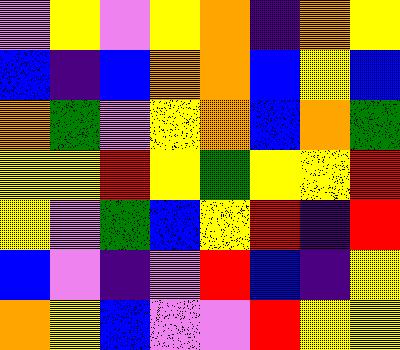[["violet", "yellow", "violet", "yellow", "orange", "indigo", "orange", "yellow"], ["blue", "indigo", "blue", "orange", "orange", "blue", "yellow", "blue"], ["orange", "green", "violet", "yellow", "orange", "blue", "orange", "green"], ["yellow", "yellow", "red", "yellow", "green", "yellow", "yellow", "red"], ["yellow", "violet", "green", "blue", "yellow", "red", "indigo", "red"], ["blue", "violet", "indigo", "violet", "red", "blue", "indigo", "yellow"], ["orange", "yellow", "blue", "violet", "violet", "red", "yellow", "yellow"]]